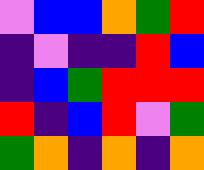[["violet", "blue", "blue", "orange", "green", "red"], ["indigo", "violet", "indigo", "indigo", "red", "blue"], ["indigo", "blue", "green", "red", "red", "red"], ["red", "indigo", "blue", "red", "violet", "green"], ["green", "orange", "indigo", "orange", "indigo", "orange"]]